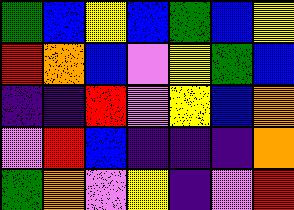[["green", "blue", "yellow", "blue", "green", "blue", "yellow"], ["red", "orange", "blue", "violet", "yellow", "green", "blue"], ["indigo", "indigo", "red", "violet", "yellow", "blue", "orange"], ["violet", "red", "blue", "indigo", "indigo", "indigo", "orange"], ["green", "orange", "violet", "yellow", "indigo", "violet", "red"]]